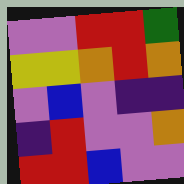[["violet", "violet", "red", "red", "green"], ["yellow", "yellow", "orange", "red", "orange"], ["violet", "blue", "violet", "indigo", "indigo"], ["indigo", "red", "violet", "violet", "orange"], ["red", "red", "blue", "violet", "violet"]]